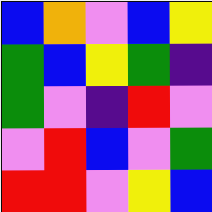[["blue", "orange", "violet", "blue", "yellow"], ["green", "blue", "yellow", "green", "indigo"], ["green", "violet", "indigo", "red", "violet"], ["violet", "red", "blue", "violet", "green"], ["red", "red", "violet", "yellow", "blue"]]